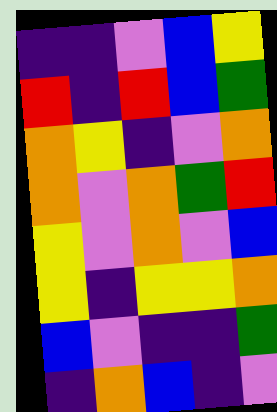[["indigo", "indigo", "violet", "blue", "yellow"], ["red", "indigo", "red", "blue", "green"], ["orange", "yellow", "indigo", "violet", "orange"], ["orange", "violet", "orange", "green", "red"], ["yellow", "violet", "orange", "violet", "blue"], ["yellow", "indigo", "yellow", "yellow", "orange"], ["blue", "violet", "indigo", "indigo", "green"], ["indigo", "orange", "blue", "indigo", "violet"]]